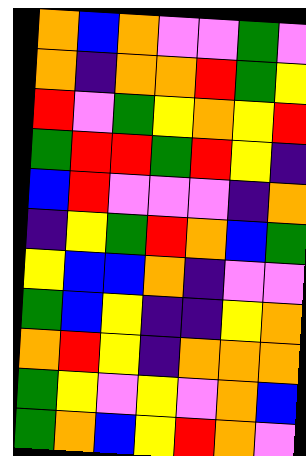[["orange", "blue", "orange", "violet", "violet", "green", "violet"], ["orange", "indigo", "orange", "orange", "red", "green", "yellow"], ["red", "violet", "green", "yellow", "orange", "yellow", "red"], ["green", "red", "red", "green", "red", "yellow", "indigo"], ["blue", "red", "violet", "violet", "violet", "indigo", "orange"], ["indigo", "yellow", "green", "red", "orange", "blue", "green"], ["yellow", "blue", "blue", "orange", "indigo", "violet", "violet"], ["green", "blue", "yellow", "indigo", "indigo", "yellow", "orange"], ["orange", "red", "yellow", "indigo", "orange", "orange", "orange"], ["green", "yellow", "violet", "yellow", "violet", "orange", "blue"], ["green", "orange", "blue", "yellow", "red", "orange", "violet"]]